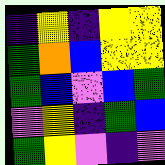[["indigo", "yellow", "indigo", "yellow", "yellow"], ["green", "orange", "blue", "yellow", "yellow"], ["green", "blue", "violet", "blue", "green"], ["violet", "yellow", "indigo", "green", "blue"], ["green", "yellow", "violet", "indigo", "violet"]]